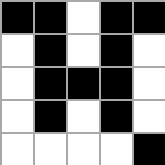[["black", "black", "white", "black", "black"], ["white", "black", "white", "black", "white"], ["white", "black", "black", "black", "white"], ["white", "black", "white", "black", "white"], ["white", "white", "white", "white", "black"]]